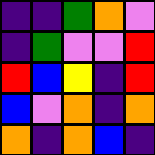[["indigo", "indigo", "green", "orange", "violet"], ["indigo", "green", "violet", "violet", "red"], ["red", "blue", "yellow", "indigo", "red"], ["blue", "violet", "orange", "indigo", "orange"], ["orange", "indigo", "orange", "blue", "indigo"]]